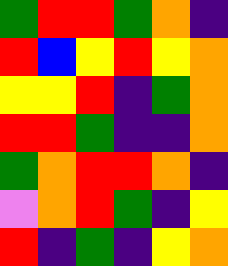[["green", "red", "red", "green", "orange", "indigo"], ["red", "blue", "yellow", "red", "yellow", "orange"], ["yellow", "yellow", "red", "indigo", "green", "orange"], ["red", "red", "green", "indigo", "indigo", "orange"], ["green", "orange", "red", "red", "orange", "indigo"], ["violet", "orange", "red", "green", "indigo", "yellow"], ["red", "indigo", "green", "indigo", "yellow", "orange"]]